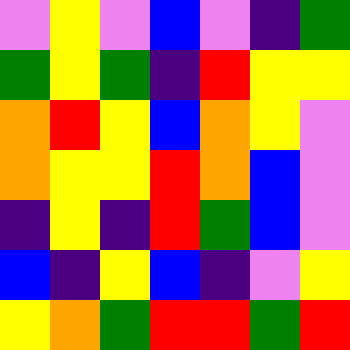[["violet", "yellow", "violet", "blue", "violet", "indigo", "green"], ["green", "yellow", "green", "indigo", "red", "yellow", "yellow"], ["orange", "red", "yellow", "blue", "orange", "yellow", "violet"], ["orange", "yellow", "yellow", "red", "orange", "blue", "violet"], ["indigo", "yellow", "indigo", "red", "green", "blue", "violet"], ["blue", "indigo", "yellow", "blue", "indigo", "violet", "yellow"], ["yellow", "orange", "green", "red", "red", "green", "red"]]